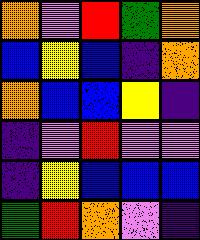[["orange", "violet", "red", "green", "orange"], ["blue", "yellow", "blue", "indigo", "orange"], ["orange", "blue", "blue", "yellow", "indigo"], ["indigo", "violet", "red", "violet", "violet"], ["indigo", "yellow", "blue", "blue", "blue"], ["green", "red", "orange", "violet", "indigo"]]